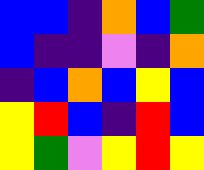[["blue", "blue", "indigo", "orange", "blue", "green"], ["blue", "indigo", "indigo", "violet", "indigo", "orange"], ["indigo", "blue", "orange", "blue", "yellow", "blue"], ["yellow", "red", "blue", "indigo", "red", "blue"], ["yellow", "green", "violet", "yellow", "red", "yellow"]]